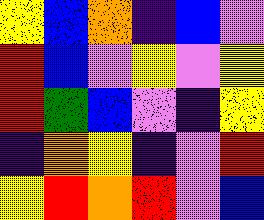[["yellow", "blue", "orange", "indigo", "blue", "violet"], ["red", "blue", "violet", "yellow", "violet", "yellow"], ["red", "green", "blue", "violet", "indigo", "yellow"], ["indigo", "orange", "yellow", "indigo", "violet", "red"], ["yellow", "red", "orange", "red", "violet", "blue"]]